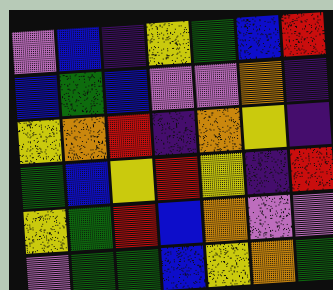[["violet", "blue", "indigo", "yellow", "green", "blue", "red"], ["blue", "green", "blue", "violet", "violet", "orange", "indigo"], ["yellow", "orange", "red", "indigo", "orange", "yellow", "indigo"], ["green", "blue", "yellow", "red", "yellow", "indigo", "red"], ["yellow", "green", "red", "blue", "orange", "violet", "violet"], ["violet", "green", "green", "blue", "yellow", "orange", "green"]]